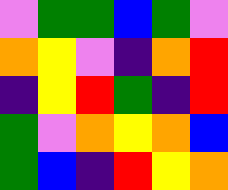[["violet", "green", "green", "blue", "green", "violet"], ["orange", "yellow", "violet", "indigo", "orange", "red"], ["indigo", "yellow", "red", "green", "indigo", "red"], ["green", "violet", "orange", "yellow", "orange", "blue"], ["green", "blue", "indigo", "red", "yellow", "orange"]]